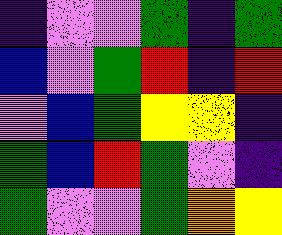[["indigo", "violet", "violet", "green", "indigo", "green"], ["blue", "violet", "green", "red", "indigo", "red"], ["violet", "blue", "green", "yellow", "yellow", "indigo"], ["green", "blue", "red", "green", "violet", "indigo"], ["green", "violet", "violet", "green", "orange", "yellow"]]